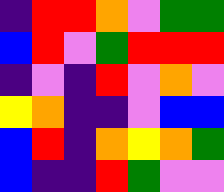[["indigo", "red", "red", "orange", "violet", "green", "green"], ["blue", "red", "violet", "green", "red", "red", "red"], ["indigo", "violet", "indigo", "red", "violet", "orange", "violet"], ["yellow", "orange", "indigo", "indigo", "violet", "blue", "blue"], ["blue", "red", "indigo", "orange", "yellow", "orange", "green"], ["blue", "indigo", "indigo", "red", "green", "violet", "violet"]]